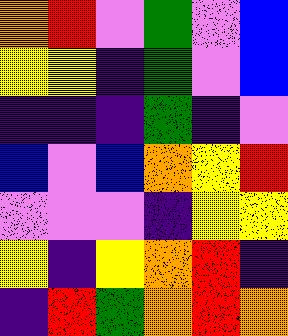[["orange", "red", "violet", "green", "violet", "blue"], ["yellow", "yellow", "indigo", "green", "violet", "blue"], ["indigo", "indigo", "indigo", "green", "indigo", "violet"], ["blue", "violet", "blue", "orange", "yellow", "red"], ["violet", "violet", "violet", "indigo", "yellow", "yellow"], ["yellow", "indigo", "yellow", "orange", "red", "indigo"], ["indigo", "red", "green", "orange", "red", "orange"]]